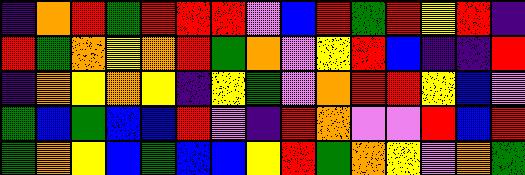[["indigo", "orange", "red", "green", "red", "red", "red", "violet", "blue", "red", "green", "red", "yellow", "red", "indigo"], ["red", "green", "orange", "yellow", "orange", "red", "green", "orange", "violet", "yellow", "red", "blue", "indigo", "indigo", "red"], ["indigo", "orange", "yellow", "orange", "yellow", "indigo", "yellow", "green", "violet", "orange", "red", "red", "yellow", "blue", "violet"], ["green", "blue", "green", "blue", "blue", "red", "violet", "indigo", "red", "orange", "violet", "violet", "red", "blue", "red"], ["green", "orange", "yellow", "blue", "green", "blue", "blue", "yellow", "red", "green", "orange", "yellow", "violet", "orange", "green"]]